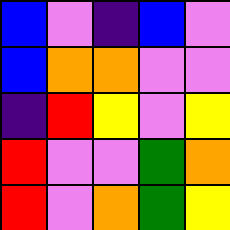[["blue", "violet", "indigo", "blue", "violet"], ["blue", "orange", "orange", "violet", "violet"], ["indigo", "red", "yellow", "violet", "yellow"], ["red", "violet", "violet", "green", "orange"], ["red", "violet", "orange", "green", "yellow"]]